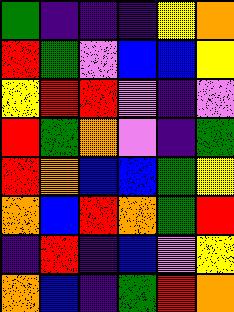[["green", "indigo", "indigo", "indigo", "yellow", "orange"], ["red", "green", "violet", "blue", "blue", "yellow"], ["yellow", "red", "red", "violet", "indigo", "violet"], ["red", "green", "orange", "violet", "indigo", "green"], ["red", "orange", "blue", "blue", "green", "yellow"], ["orange", "blue", "red", "orange", "green", "red"], ["indigo", "red", "indigo", "blue", "violet", "yellow"], ["orange", "blue", "indigo", "green", "red", "orange"]]